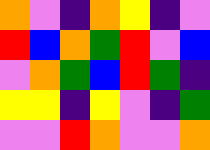[["orange", "violet", "indigo", "orange", "yellow", "indigo", "violet"], ["red", "blue", "orange", "green", "red", "violet", "blue"], ["violet", "orange", "green", "blue", "red", "green", "indigo"], ["yellow", "yellow", "indigo", "yellow", "violet", "indigo", "green"], ["violet", "violet", "red", "orange", "violet", "violet", "orange"]]